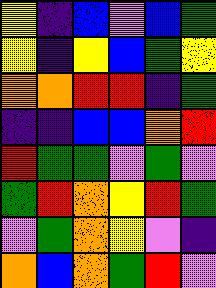[["yellow", "indigo", "blue", "violet", "blue", "green"], ["yellow", "indigo", "yellow", "blue", "green", "yellow"], ["orange", "orange", "red", "red", "indigo", "green"], ["indigo", "indigo", "blue", "blue", "orange", "red"], ["red", "green", "green", "violet", "green", "violet"], ["green", "red", "orange", "yellow", "red", "green"], ["violet", "green", "orange", "yellow", "violet", "indigo"], ["orange", "blue", "orange", "green", "red", "violet"]]